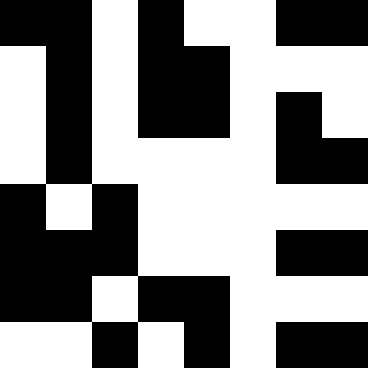[["black", "black", "white", "black", "white", "white", "black", "black"], ["white", "black", "white", "black", "black", "white", "white", "white"], ["white", "black", "white", "black", "black", "white", "black", "white"], ["white", "black", "white", "white", "white", "white", "black", "black"], ["black", "white", "black", "white", "white", "white", "white", "white"], ["black", "black", "black", "white", "white", "white", "black", "black"], ["black", "black", "white", "black", "black", "white", "white", "white"], ["white", "white", "black", "white", "black", "white", "black", "black"]]